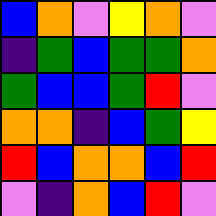[["blue", "orange", "violet", "yellow", "orange", "violet"], ["indigo", "green", "blue", "green", "green", "orange"], ["green", "blue", "blue", "green", "red", "violet"], ["orange", "orange", "indigo", "blue", "green", "yellow"], ["red", "blue", "orange", "orange", "blue", "red"], ["violet", "indigo", "orange", "blue", "red", "violet"]]